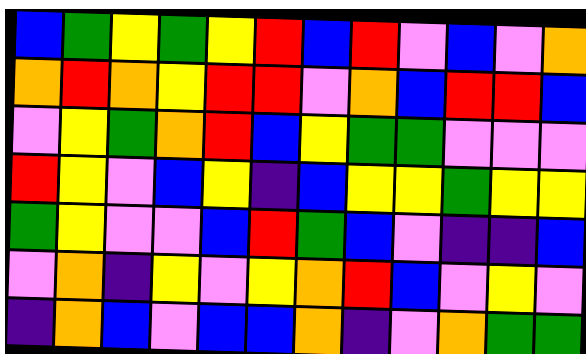[["blue", "green", "yellow", "green", "yellow", "red", "blue", "red", "violet", "blue", "violet", "orange"], ["orange", "red", "orange", "yellow", "red", "red", "violet", "orange", "blue", "red", "red", "blue"], ["violet", "yellow", "green", "orange", "red", "blue", "yellow", "green", "green", "violet", "violet", "violet"], ["red", "yellow", "violet", "blue", "yellow", "indigo", "blue", "yellow", "yellow", "green", "yellow", "yellow"], ["green", "yellow", "violet", "violet", "blue", "red", "green", "blue", "violet", "indigo", "indigo", "blue"], ["violet", "orange", "indigo", "yellow", "violet", "yellow", "orange", "red", "blue", "violet", "yellow", "violet"], ["indigo", "orange", "blue", "violet", "blue", "blue", "orange", "indigo", "violet", "orange", "green", "green"]]